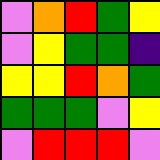[["violet", "orange", "red", "green", "yellow"], ["violet", "yellow", "green", "green", "indigo"], ["yellow", "yellow", "red", "orange", "green"], ["green", "green", "green", "violet", "yellow"], ["violet", "red", "red", "red", "violet"]]